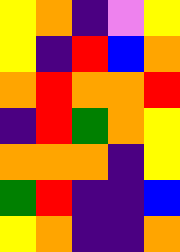[["yellow", "orange", "indigo", "violet", "yellow"], ["yellow", "indigo", "red", "blue", "orange"], ["orange", "red", "orange", "orange", "red"], ["indigo", "red", "green", "orange", "yellow"], ["orange", "orange", "orange", "indigo", "yellow"], ["green", "red", "indigo", "indigo", "blue"], ["yellow", "orange", "indigo", "indigo", "orange"]]